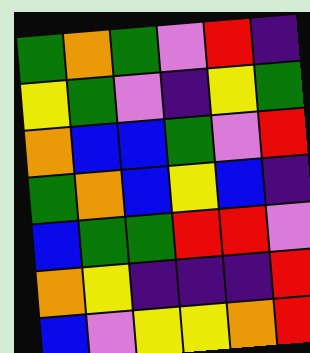[["green", "orange", "green", "violet", "red", "indigo"], ["yellow", "green", "violet", "indigo", "yellow", "green"], ["orange", "blue", "blue", "green", "violet", "red"], ["green", "orange", "blue", "yellow", "blue", "indigo"], ["blue", "green", "green", "red", "red", "violet"], ["orange", "yellow", "indigo", "indigo", "indigo", "red"], ["blue", "violet", "yellow", "yellow", "orange", "red"]]